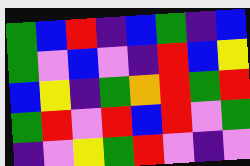[["green", "blue", "red", "indigo", "blue", "green", "indigo", "blue"], ["green", "violet", "blue", "violet", "indigo", "red", "blue", "yellow"], ["blue", "yellow", "indigo", "green", "orange", "red", "green", "red"], ["green", "red", "violet", "red", "blue", "red", "violet", "green"], ["indigo", "violet", "yellow", "green", "red", "violet", "indigo", "violet"]]